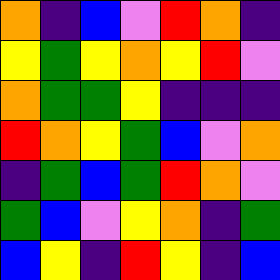[["orange", "indigo", "blue", "violet", "red", "orange", "indigo"], ["yellow", "green", "yellow", "orange", "yellow", "red", "violet"], ["orange", "green", "green", "yellow", "indigo", "indigo", "indigo"], ["red", "orange", "yellow", "green", "blue", "violet", "orange"], ["indigo", "green", "blue", "green", "red", "orange", "violet"], ["green", "blue", "violet", "yellow", "orange", "indigo", "green"], ["blue", "yellow", "indigo", "red", "yellow", "indigo", "blue"]]